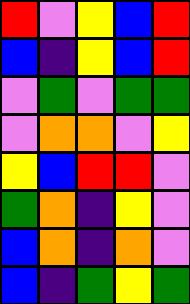[["red", "violet", "yellow", "blue", "red"], ["blue", "indigo", "yellow", "blue", "red"], ["violet", "green", "violet", "green", "green"], ["violet", "orange", "orange", "violet", "yellow"], ["yellow", "blue", "red", "red", "violet"], ["green", "orange", "indigo", "yellow", "violet"], ["blue", "orange", "indigo", "orange", "violet"], ["blue", "indigo", "green", "yellow", "green"]]